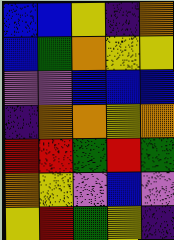[["blue", "blue", "yellow", "indigo", "orange"], ["blue", "green", "orange", "yellow", "yellow"], ["violet", "violet", "blue", "blue", "blue"], ["indigo", "orange", "orange", "yellow", "orange"], ["red", "red", "green", "red", "green"], ["orange", "yellow", "violet", "blue", "violet"], ["yellow", "red", "green", "yellow", "indigo"]]